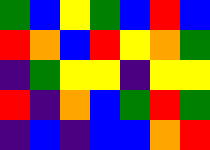[["green", "blue", "yellow", "green", "blue", "red", "blue"], ["red", "orange", "blue", "red", "yellow", "orange", "green"], ["indigo", "green", "yellow", "yellow", "indigo", "yellow", "yellow"], ["red", "indigo", "orange", "blue", "green", "red", "green"], ["indigo", "blue", "indigo", "blue", "blue", "orange", "red"]]